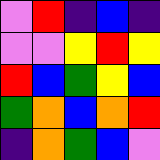[["violet", "red", "indigo", "blue", "indigo"], ["violet", "violet", "yellow", "red", "yellow"], ["red", "blue", "green", "yellow", "blue"], ["green", "orange", "blue", "orange", "red"], ["indigo", "orange", "green", "blue", "violet"]]